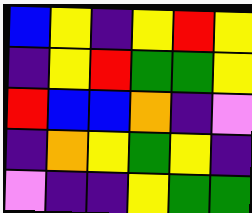[["blue", "yellow", "indigo", "yellow", "red", "yellow"], ["indigo", "yellow", "red", "green", "green", "yellow"], ["red", "blue", "blue", "orange", "indigo", "violet"], ["indigo", "orange", "yellow", "green", "yellow", "indigo"], ["violet", "indigo", "indigo", "yellow", "green", "green"]]